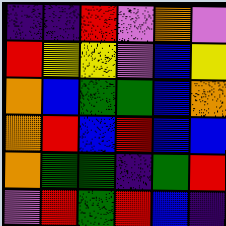[["indigo", "indigo", "red", "violet", "orange", "violet"], ["red", "yellow", "yellow", "violet", "blue", "yellow"], ["orange", "blue", "green", "green", "blue", "orange"], ["orange", "red", "blue", "red", "blue", "blue"], ["orange", "green", "green", "indigo", "green", "red"], ["violet", "red", "green", "red", "blue", "indigo"]]